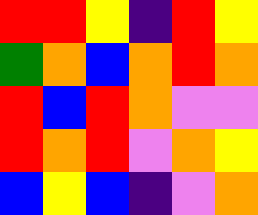[["red", "red", "yellow", "indigo", "red", "yellow"], ["green", "orange", "blue", "orange", "red", "orange"], ["red", "blue", "red", "orange", "violet", "violet"], ["red", "orange", "red", "violet", "orange", "yellow"], ["blue", "yellow", "blue", "indigo", "violet", "orange"]]